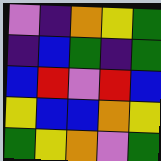[["violet", "indigo", "orange", "yellow", "green"], ["indigo", "blue", "green", "indigo", "green"], ["blue", "red", "violet", "red", "blue"], ["yellow", "blue", "blue", "orange", "yellow"], ["green", "yellow", "orange", "violet", "green"]]